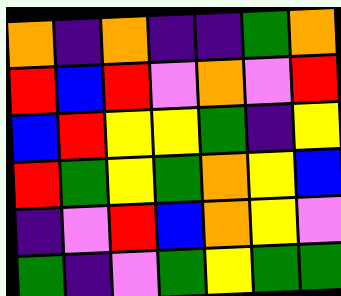[["orange", "indigo", "orange", "indigo", "indigo", "green", "orange"], ["red", "blue", "red", "violet", "orange", "violet", "red"], ["blue", "red", "yellow", "yellow", "green", "indigo", "yellow"], ["red", "green", "yellow", "green", "orange", "yellow", "blue"], ["indigo", "violet", "red", "blue", "orange", "yellow", "violet"], ["green", "indigo", "violet", "green", "yellow", "green", "green"]]